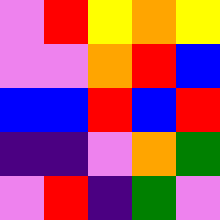[["violet", "red", "yellow", "orange", "yellow"], ["violet", "violet", "orange", "red", "blue"], ["blue", "blue", "red", "blue", "red"], ["indigo", "indigo", "violet", "orange", "green"], ["violet", "red", "indigo", "green", "violet"]]